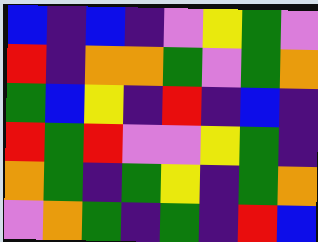[["blue", "indigo", "blue", "indigo", "violet", "yellow", "green", "violet"], ["red", "indigo", "orange", "orange", "green", "violet", "green", "orange"], ["green", "blue", "yellow", "indigo", "red", "indigo", "blue", "indigo"], ["red", "green", "red", "violet", "violet", "yellow", "green", "indigo"], ["orange", "green", "indigo", "green", "yellow", "indigo", "green", "orange"], ["violet", "orange", "green", "indigo", "green", "indigo", "red", "blue"]]